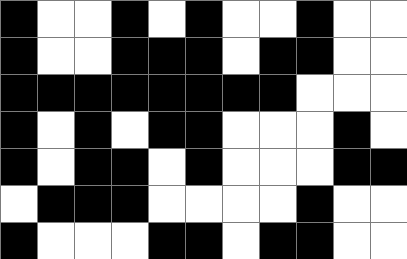[["black", "white", "white", "black", "white", "black", "white", "white", "black", "white", "white"], ["black", "white", "white", "black", "black", "black", "white", "black", "black", "white", "white"], ["black", "black", "black", "black", "black", "black", "black", "black", "white", "white", "white"], ["black", "white", "black", "white", "black", "black", "white", "white", "white", "black", "white"], ["black", "white", "black", "black", "white", "black", "white", "white", "white", "black", "black"], ["white", "black", "black", "black", "white", "white", "white", "white", "black", "white", "white"], ["black", "white", "white", "white", "black", "black", "white", "black", "black", "white", "white"]]